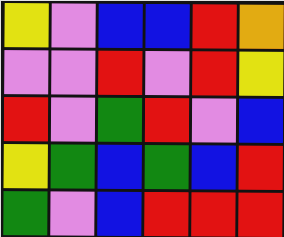[["yellow", "violet", "blue", "blue", "red", "orange"], ["violet", "violet", "red", "violet", "red", "yellow"], ["red", "violet", "green", "red", "violet", "blue"], ["yellow", "green", "blue", "green", "blue", "red"], ["green", "violet", "blue", "red", "red", "red"]]